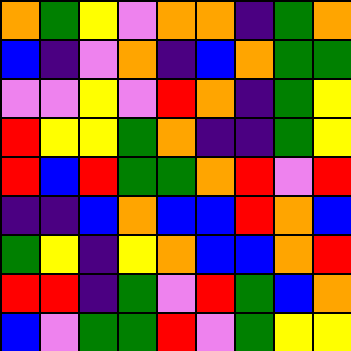[["orange", "green", "yellow", "violet", "orange", "orange", "indigo", "green", "orange"], ["blue", "indigo", "violet", "orange", "indigo", "blue", "orange", "green", "green"], ["violet", "violet", "yellow", "violet", "red", "orange", "indigo", "green", "yellow"], ["red", "yellow", "yellow", "green", "orange", "indigo", "indigo", "green", "yellow"], ["red", "blue", "red", "green", "green", "orange", "red", "violet", "red"], ["indigo", "indigo", "blue", "orange", "blue", "blue", "red", "orange", "blue"], ["green", "yellow", "indigo", "yellow", "orange", "blue", "blue", "orange", "red"], ["red", "red", "indigo", "green", "violet", "red", "green", "blue", "orange"], ["blue", "violet", "green", "green", "red", "violet", "green", "yellow", "yellow"]]